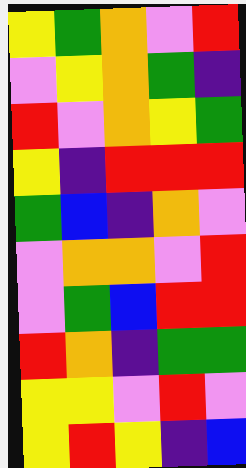[["yellow", "green", "orange", "violet", "red"], ["violet", "yellow", "orange", "green", "indigo"], ["red", "violet", "orange", "yellow", "green"], ["yellow", "indigo", "red", "red", "red"], ["green", "blue", "indigo", "orange", "violet"], ["violet", "orange", "orange", "violet", "red"], ["violet", "green", "blue", "red", "red"], ["red", "orange", "indigo", "green", "green"], ["yellow", "yellow", "violet", "red", "violet"], ["yellow", "red", "yellow", "indigo", "blue"]]